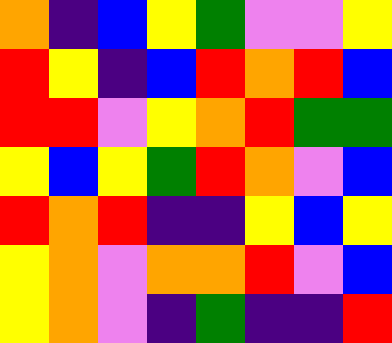[["orange", "indigo", "blue", "yellow", "green", "violet", "violet", "yellow"], ["red", "yellow", "indigo", "blue", "red", "orange", "red", "blue"], ["red", "red", "violet", "yellow", "orange", "red", "green", "green"], ["yellow", "blue", "yellow", "green", "red", "orange", "violet", "blue"], ["red", "orange", "red", "indigo", "indigo", "yellow", "blue", "yellow"], ["yellow", "orange", "violet", "orange", "orange", "red", "violet", "blue"], ["yellow", "orange", "violet", "indigo", "green", "indigo", "indigo", "red"]]